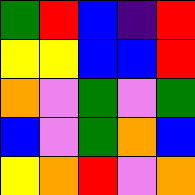[["green", "red", "blue", "indigo", "red"], ["yellow", "yellow", "blue", "blue", "red"], ["orange", "violet", "green", "violet", "green"], ["blue", "violet", "green", "orange", "blue"], ["yellow", "orange", "red", "violet", "orange"]]